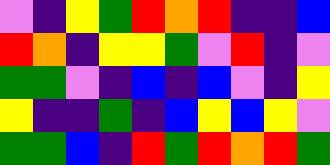[["violet", "indigo", "yellow", "green", "red", "orange", "red", "indigo", "indigo", "blue"], ["red", "orange", "indigo", "yellow", "yellow", "green", "violet", "red", "indigo", "violet"], ["green", "green", "violet", "indigo", "blue", "indigo", "blue", "violet", "indigo", "yellow"], ["yellow", "indigo", "indigo", "green", "indigo", "blue", "yellow", "blue", "yellow", "violet"], ["green", "green", "blue", "indigo", "red", "green", "red", "orange", "red", "green"]]